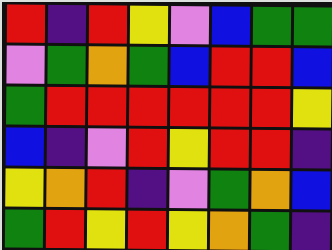[["red", "indigo", "red", "yellow", "violet", "blue", "green", "green"], ["violet", "green", "orange", "green", "blue", "red", "red", "blue"], ["green", "red", "red", "red", "red", "red", "red", "yellow"], ["blue", "indigo", "violet", "red", "yellow", "red", "red", "indigo"], ["yellow", "orange", "red", "indigo", "violet", "green", "orange", "blue"], ["green", "red", "yellow", "red", "yellow", "orange", "green", "indigo"]]